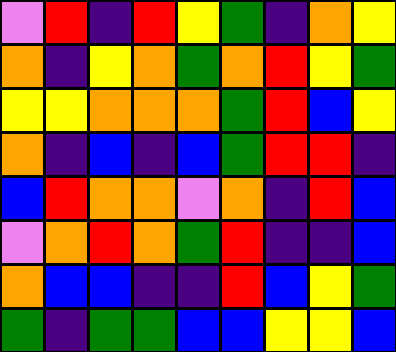[["violet", "red", "indigo", "red", "yellow", "green", "indigo", "orange", "yellow"], ["orange", "indigo", "yellow", "orange", "green", "orange", "red", "yellow", "green"], ["yellow", "yellow", "orange", "orange", "orange", "green", "red", "blue", "yellow"], ["orange", "indigo", "blue", "indigo", "blue", "green", "red", "red", "indigo"], ["blue", "red", "orange", "orange", "violet", "orange", "indigo", "red", "blue"], ["violet", "orange", "red", "orange", "green", "red", "indigo", "indigo", "blue"], ["orange", "blue", "blue", "indigo", "indigo", "red", "blue", "yellow", "green"], ["green", "indigo", "green", "green", "blue", "blue", "yellow", "yellow", "blue"]]